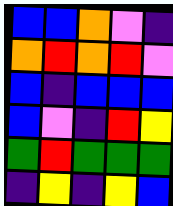[["blue", "blue", "orange", "violet", "indigo"], ["orange", "red", "orange", "red", "violet"], ["blue", "indigo", "blue", "blue", "blue"], ["blue", "violet", "indigo", "red", "yellow"], ["green", "red", "green", "green", "green"], ["indigo", "yellow", "indigo", "yellow", "blue"]]